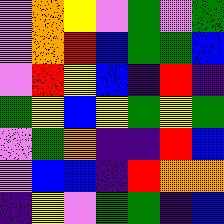[["violet", "orange", "yellow", "violet", "green", "violet", "green"], ["violet", "orange", "red", "blue", "green", "green", "blue"], ["violet", "red", "yellow", "blue", "indigo", "red", "indigo"], ["green", "yellow", "blue", "yellow", "green", "yellow", "green"], ["violet", "green", "orange", "indigo", "indigo", "red", "blue"], ["violet", "blue", "blue", "indigo", "red", "orange", "orange"], ["indigo", "yellow", "violet", "green", "green", "indigo", "blue"]]